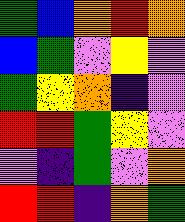[["green", "blue", "orange", "red", "orange"], ["blue", "green", "violet", "yellow", "violet"], ["green", "yellow", "orange", "indigo", "violet"], ["red", "red", "green", "yellow", "violet"], ["violet", "indigo", "green", "violet", "orange"], ["red", "red", "indigo", "orange", "green"]]